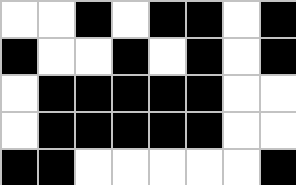[["white", "white", "black", "white", "black", "black", "white", "black"], ["black", "white", "white", "black", "white", "black", "white", "black"], ["white", "black", "black", "black", "black", "black", "white", "white"], ["white", "black", "black", "black", "black", "black", "white", "white"], ["black", "black", "white", "white", "white", "white", "white", "black"]]